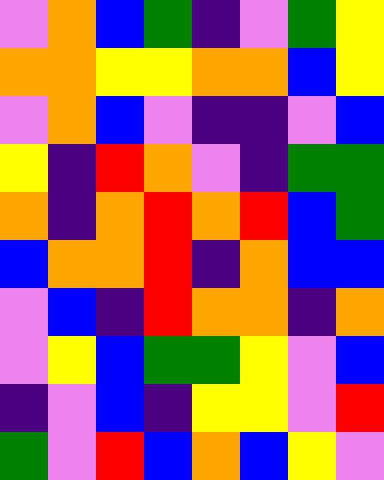[["violet", "orange", "blue", "green", "indigo", "violet", "green", "yellow"], ["orange", "orange", "yellow", "yellow", "orange", "orange", "blue", "yellow"], ["violet", "orange", "blue", "violet", "indigo", "indigo", "violet", "blue"], ["yellow", "indigo", "red", "orange", "violet", "indigo", "green", "green"], ["orange", "indigo", "orange", "red", "orange", "red", "blue", "green"], ["blue", "orange", "orange", "red", "indigo", "orange", "blue", "blue"], ["violet", "blue", "indigo", "red", "orange", "orange", "indigo", "orange"], ["violet", "yellow", "blue", "green", "green", "yellow", "violet", "blue"], ["indigo", "violet", "blue", "indigo", "yellow", "yellow", "violet", "red"], ["green", "violet", "red", "blue", "orange", "blue", "yellow", "violet"]]